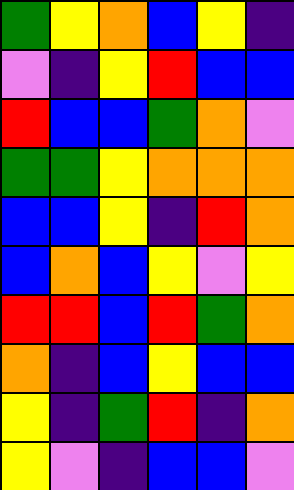[["green", "yellow", "orange", "blue", "yellow", "indigo"], ["violet", "indigo", "yellow", "red", "blue", "blue"], ["red", "blue", "blue", "green", "orange", "violet"], ["green", "green", "yellow", "orange", "orange", "orange"], ["blue", "blue", "yellow", "indigo", "red", "orange"], ["blue", "orange", "blue", "yellow", "violet", "yellow"], ["red", "red", "blue", "red", "green", "orange"], ["orange", "indigo", "blue", "yellow", "blue", "blue"], ["yellow", "indigo", "green", "red", "indigo", "orange"], ["yellow", "violet", "indigo", "blue", "blue", "violet"]]